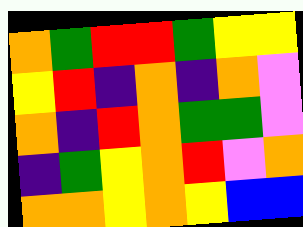[["orange", "green", "red", "red", "green", "yellow", "yellow"], ["yellow", "red", "indigo", "orange", "indigo", "orange", "violet"], ["orange", "indigo", "red", "orange", "green", "green", "violet"], ["indigo", "green", "yellow", "orange", "red", "violet", "orange"], ["orange", "orange", "yellow", "orange", "yellow", "blue", "blue"]]